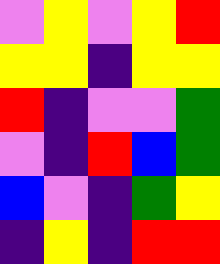[["violet", "yellow", "violet", "yellow", "red"], ["yellow", "yellow", "indigo", "yellow", "yellow"], ["red", "indigo", "violet", "violet", "green"], ["violet", "indigo", "red", "blue", "green"], ["blue", "violet", "indigo", "green", "yellow"], ["indigo", "yellow", "indigo", "red", "red"]]